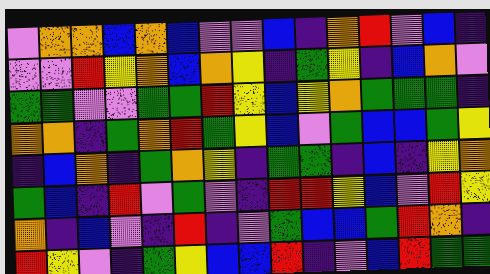[["violet", "orange", "orange", "blue", "orange", "blue", "violet", "violet", "blue", "indigo", "orange", "red", "violet", "blue", "indigo"], ["violet", "violet", "red", "yellow", "orange", "blue", "orange", "yellow", "indigo", "green", "yellow", "indigo", "blue", "orange", "violet"], ["green", "green", "violet", "violet", "green", "green", "red", "yellow", "blue", "yellow", "orange", "green", "green", "green", "indigo"], ["orange", "orange", "indigo", "green", "orange", "red", "green", "yellow", "blue", "violet", "green", "blue", "blue", "green", "yellow"], ["indigo", "blue", "orange", "indigo", "green", "orange", "yellow", "indigo", "green", "green", "indigo", "blue", "indigo", "yellow", "orange"], ["green", "blue", "indigo", "red", "violet", "green", "violet", "indigo", "red", "red", "yellow", "blue", "violet", "red", "yellow"], ["orange", "indigo", "blue", "violet", "indigo", "red", "indigo", "violet", "green", "blue", "blue", "green", "red", "orange", "indigo"], ["red", "yellow", "violet", "indigo", "green", "yellow", "blue", "blue", "red", "indigo", "violet", "blue", "red", "green", "green"]]